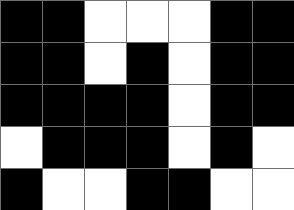[["black", "black", "white", "white", "white", "black", "black"], ["black", "black", "white", "black", "white", "black", "black"], ["black", "black", "black", "black", "white", "black", "black"], ["white", "black", "black", "black", "white", "black", "white"], ["black", "white", "white", "black", "black", "white", "white"]]